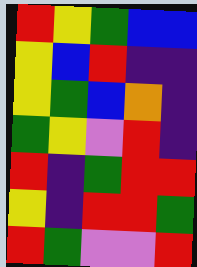[["red", "yellow", "green", "blue", "blue"], ["yellow", "blue", "red", "indigo", "indigo"], ["yellow", "green", "blue", "orange", "indigo"], ["green", "yellow", "violet", "red", "indigo"], ["red", "indigo", "green", "red", "red"], ["yellow", "indigo", "red", "red", "green"], ["red", "green", "violet", "violet", "red"]]